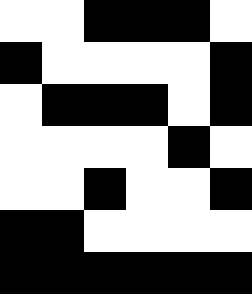[["white", "white", "black", "black", "black", "white"], ["black", "white", "white", "white", "white", "black"], ["white", "black", "black", "black", "white", "black"], ["white", "white", "white", "white", "black", "white"], ["white", "white", "black", "white", "white", "black"], ["black", "black", "white", "white", "white", "white"], ["black", "black", "black", "black", "black", "black"]]